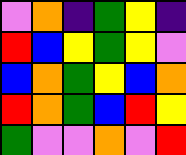[["violet", "orange", "indigo", "green", "yellow", "indigo"], ["red", "blue", "yellow", "green", "yellow", "violet"], ["blue", "orange", "green", "yellow", "blue", "orange"], ["red", "orange", "green", "blue", "red", "yellow"], ["green", "violet", "violet", "orange", "violet", "red"]]